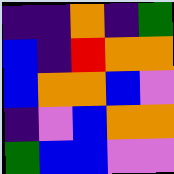[["indigo", "indigo", "orange", "indigo", "green"], ["blue", "indigo", "red", "orange", "orange"], ["blue", "orange", "orange", "blue", "violet"], ["indigo", "violet", "blue", "orange", "orange"], ["green", "blue", "blue", "violet", "violet"]]